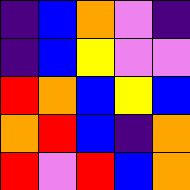[["indigo", "blue", "orange", "violet", "indigo"], ["indigo", "blue", "yellow", "violet", "violet"], ["red", "orange", "blue", "yellow", "blue"], ["orange", "red", "blue", "indigo", "orange"], ["red", "violet", "red", "blue", "orange"]]